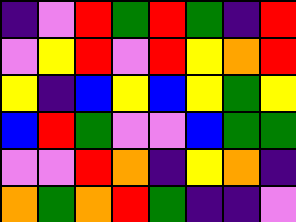[["indigo", "violet", "red", "green", "red", "green", "indigo", "red"], ["violet", "yellow", "red", "violet", "red", "yellow", "orange", "red"], ["yellow", "indigo", "blue", "yellow", "blue", "yellow", "green", "yellow"], ["blue", "red", "green", "violet", "violet", "blue", "green", "green"], ["violet", "violet", "red", "orange", "indigo", "yellow", "orange", "indigo"], ["orange", "green", "orange", "red", "green", "indigo", "indigo", "violet"]]